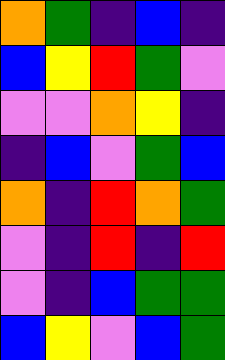[["orange", "green", "indigo", "blue", "indigo"], ["blue", "yellow", "red", "green", "violet"], ["violet", "violet", "orange", "yellow", "indigo"], ["indigo", "blue", "violet", "green", "blue"], ["orange", "indigo", "red", "orange", "green"], ["violet", "indigo", "red", "indigo", "red"], ["violet", "indigo", "blue", "green", "green"], ["blue", "yellow", "violet", "blue", "green"]]